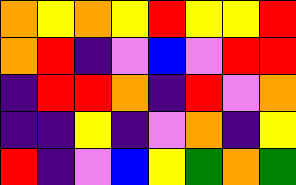[["orange", "yellow", "orange", "yellow", "red", "yellow", "yellow", "red"], ["orange", "red", "indigo", "violet", "blue", "violet", "red", "red"], ["indigo", "red", "red", "orange", "indigo", "red", "violet", "orange"], ["indigo", "indigo", "yellow", "indigo", "violet", "orange", "indigo", "yellow"], ["red", "indigo", "violet", "blue", "yellow", "green", "orange", "green"]]